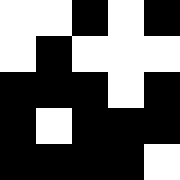[["white", "white", "black", "white", "black"], ["white", "black", "white", "white", "white"], ["black", "black", "black", "white", "black"], ["black", "white", "black", "black", "black"], ["black", "black", "black", "black", "white"]]